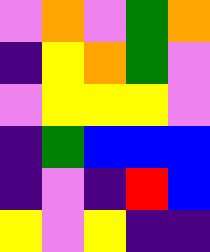[["violet", "orange", "violet", "green", "orange"], ["indigo", "yellow", "orange", "green", "violet"], ["violet", "yellow", "yellow", "yellow", "violet"], ["indigo", "green", "blue", "blue", "blue"], ["indigo", "violet", "indigo", "red", "blue"], ["yellow", "violet", "yellow", "indigo", "indigo"]]